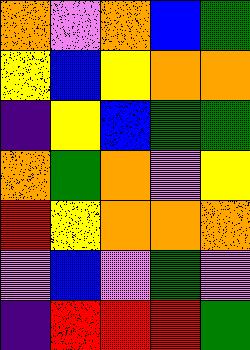[["orange", "violet", "orange", "blue", "green"], ["yellow", "blue", "yellow", "orange", "orange"], ["indigo", "yellow", "blue", "green", "green"], ["orange", "green", "orange", "violet", "yellow"], ["red", "yellow", "orange", "orange", "orange"], ["violet", "blue", "violet", "green", "violet"], ["indigo", "red", "red", "red", "green"]]